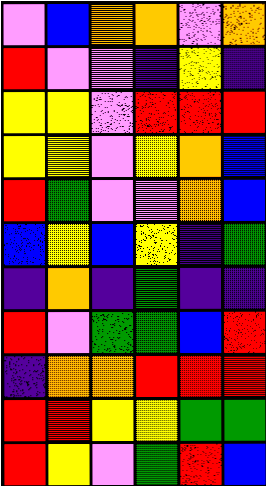[["violet", "blue", "orange", "orange", "violet", "orange"], ["red", "violet", "violet", "indigo", "yellow", "indigo"], ["yellow", "yellow", "violet", "red", "red", "red"], ["yellow", "yellow", "violet", "yellow", "orange", "blue"], ["red", "green", "violet", "violet", "orange", "blue"], ["blue", "yellow", "blue", "yellow", "indigo", "green"], ["indigo", "orange", "indigo", "green", "indigo", "indigo"], ["red", "violet", "green", "green", "blue", "red"], ["indigo", "orange", "orange", "red", "red", "red"], ["red", "red", "yellow", "yellow", "green", "green"], ["red", "yellow", "violet", "green", "red", "blue"]]